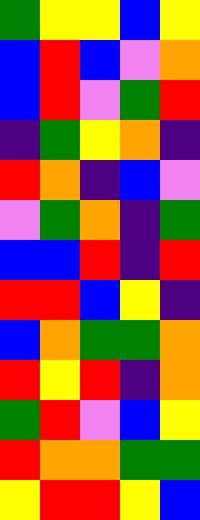[["green", "yellow", "yellow", "blue", "yellow"], ["blue", "red", "blue", "violet", "orange"], ["blue", "red", "violet", "green", "red"], ["indigo", "green", "yellow", "orange", "indigo"], ["red", "orange", "indigo", "blue", "violet"], ["violet", "green", "orange", "indigo", "green"], ["blue", "blue", "red", "indigo", "red"], ["red", "red", "blue", "yellow", "indigo"], ["blue", "orange", "green", "green", "orange"], ["red", "yellow", "red", "indigo", "orange"], ["green", "red", "violet", "blue", "yellow"], ["red", "orange", "orange", "green", "green"], ["yellow", "red", "red", "yellow", "blue"]]